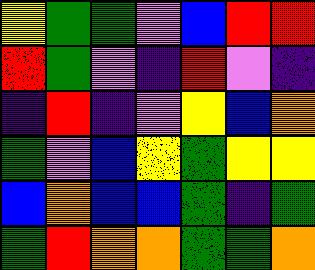[["yellow", "green", "green", "violet", "blue", "red", "red"], ["red", "green", "violet", "indigo", "red", "violet", "indigo"], ["indigo", "red", "indigo", "violet", "yellow", "blue", "orange"], ["green", "violet", "blue", "yellow", "green", "yellow", "yellow"], ["blue", "orange", "blue", "blue", "green", "indigo", "green"], ["green", "red", "orange", "orange", "green", "green", "orange"]]